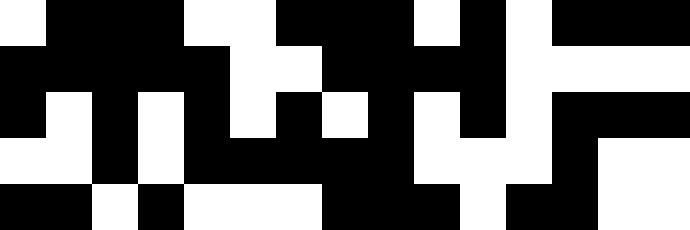[["white", "black", "black", "black", "white", "white", "black", "black", "black", "white", "black", "white", "black", "black", "black"], ["black", "black", "black", "black", "black", "white", "white", "black", "black", "black", "black", "white", "white", "white", "white"], ["black", "white", "black", "white", "black", "white", "black", "white", "black", "white", "black", "white", "black", "black", "black"], ["white", "white", "black", "white", "black", "black", "black", "black", "black", "white", "white", "white", "black", "white", "white"], ["black", "black", "white", "black", "white", "white", "white", "black", "black", "black", "white", "black", "black", "white", "white"]]